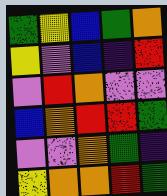[["green", "yellow", "blue", "green", "orange"], ["yellow", "violet", "blue", "indigo", "red"], ["violet", "red", "orange", "violet", "violet"], ["blue", "orange", "red", "red", "green"], ["violet", "violet", "orange", "green", "indigo"], ["yellow", "orange", "orange", "red", "green"]]